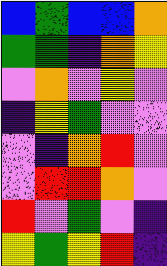[["blue", "green", "blue", "blue", "orange"], ["green", "green", "indigo", "orange", "yellow"], ["violet", "orange", "violet", "yellow", "violet"], ["indigo", "yellow", "green", "violet", "violet"], ["violet", "indigo", "orange", "red", "violet"], ["violet", "red", "red", "orange", "violet"], ["red", "violet", "green", "violet", "indigo"], ["yellow", "green", "yellow", "red", "indigo"]]